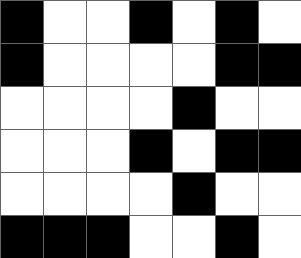[["black", "white", "white", "black", "white", "black", "white"], ["black", "white", "white", "white", "white", "black", "black"], ["white", "white", "white", "white", "black", "white", "white"], ["white", "white", "white", "black", "white", "black", "black"], ["white", "white", "white", "white", "black", "white", "white"], ["black", "black", "black", "white", "white", "black", "white"]]